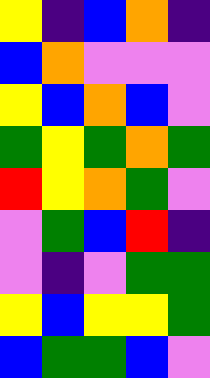[["yellow", "indigo", "blue", "orange", "indigo"], ["blue", "orange", "violet", "violet", "violet"], ["yellow", "blue", "orange", "blue", "violet"], ["green", "yellow", "green", "orange", "green"], ["red", "yellow", "orange", "green", "violet"], ["violet", "green", "blue", "red", "indigo"], ["violet", "indigo", "violet", "green", "green"], ["yellow", "blue", "yellow", "yellow", "green"], ["blue", "green", "green", "blue", "violet"]]